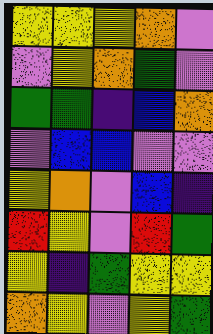[["yellow", "yellow", "yellow", "orange", "violet"], ["violet", "yellow", "orange", "green", "violet"], ["green", "green", "indigo", "blue", "orange"], ["violet", "blue", "blue", "violet", "violet"], ["yellow", "orange", "violet", "blue", "indigo"], ["red", "yellow", "violet", "red", "green"], ["yellow", "indigo", "green", "yellow", "yellow"], ["orange", "yellow", "violet", "yellow", "green"]]